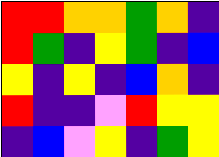[["red", "red", "orange", "orange", "green", "orange", "indigo"], ["red", "green", "indigo", "yellow", "green", "indigo", "blue"], ["yellow", "indigo", "yellow", "indigo", "blue", "orange", "indigo"], ["red", "indigo", "indigo", "violet", "red", "yellow", "yellow"], ["indigo", "blue", "violet", "yellow", "indigo", "green", "yellow"]]